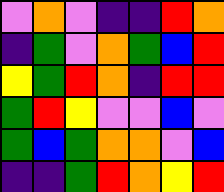[["violet", "orange", "violet", "indigo", "indigo", "red", "orange"], ["indigo", "green", "violet", "orange", "green", "blue", "red"], ["yellow", "green", "red", "orange", "indigo", "red", "red"], ["green", "red", "yellow", "violet", "violet", "blue", "violet"], ["green", "blue", "green", "orange", "orange", "violet", "blue"], ["indigo", "indigo", "green", "red", "orange", "yellow", "red"]]